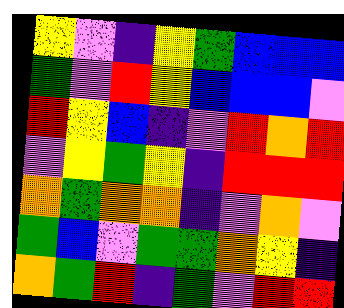[["yellow", "violet", "indigo", "yellow", "green", "blue", "blue", "blue"], ["green", "violet", "red", "yellow", "blue", "blue", "blue", "violet"], ["red", "yellow", "blue", "indigo", "violet", "red", "orange", "red"], ["violet", "yellow", "green", "yellow", "indigo", "red", "red", "red"], ["orange", "green", "orange", "orange", "indigo", "violet", "orange", "violet"], ["green", "blue", "violet", "green", "green", "orange", "yellow", "indigo"], ["orange", "green", "red", "indigo", "green", "violet", "red", "red"]]